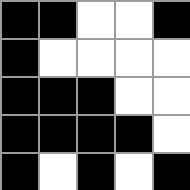[["black", "black", "white", "white", "black"], ["black", "white", "white", "white", "white"], ["black", "black", "black", "white", "white"], ["black", "black", "black", "black", "white"], ["black", "white", "black", "white", "black"]]